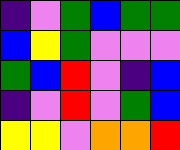[["indigo", "violet", "green", "blue", "green", "green"], ["blue", "yellow", "green", "violet", "violet", "violet"], ["green", "blue", "red", "violet", "indigo", "blue"], ["indigo", "violet", "red", "violet", "green", "blue"], ["yellow", "yellow", "violet", "orange", "orange", "red"]]